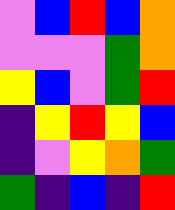[["violet", "blue", "red", "blue", "orange"], ["violet", "violet", "violet", "green", "orange"], ["yellow", "blue", "violet", "green", "red"], ["indigo", "yellow", "red", "yellow", "blue"], ["indigo", "violet", "yellow", "orange", "green"], ["green", "indigo", "blue", "indigo", "red"]]